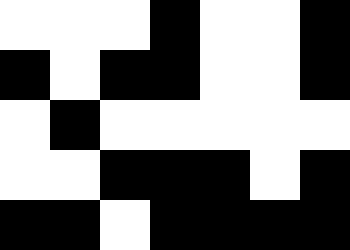[["white", "white", "white", "black", "white", "white", "black"], ["black", "white", "black", "black", "white", "white", "black"], ["white", "black", "white", "white", "white", "white", "white"], ["white", "white", "black", "black", "black", "white", "black"], ["black", "black", "white", "black", "black", "black", "black"]]